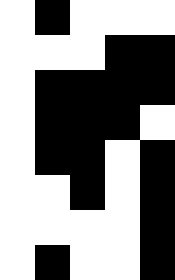[["white", "black", "white", "white", "white"], ["white", "white", "white", "black", "black"], ["white", "black", "black", "black", "black"], ["white", "black", "black", "black", "white"], ["white", "black", "black", "white", "black"], ["white", "white", "black", "white", "black"], ["white", "white", "white", "white", "black"], ["white", "black", "white", "white", "black"]]